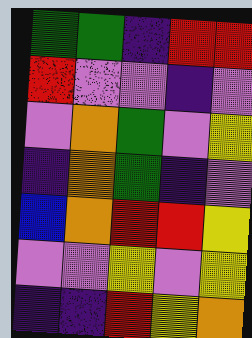[["green", "green", "indigo", "red", "red"], ["red", "violet", "violet", "indigo", "violet"], ["violet", "orange", "green", "violet", "yellow"], ["indigo", "orange", "green", "indigo", "violet"], ["blue", "orange", "red", "red", "yellow"], ["violet", "violet", "yellow", "violet", "yellow"], ["indigo", "indigo", "red", "yellow", "orange"]]